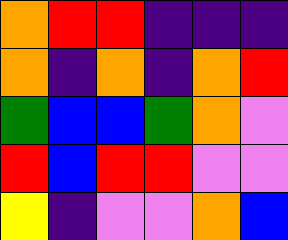[["orange", "red", "red", "indigo", "indigo", "indigo"], ["orange", "indigo", "orange", "indigo", "orange", "red"], ["green", "blue", "blue", "green", "orange", "violet"], ["red", "blue", "red", "red", "violet", "violet"], ["yellow", "indigo", "violet", "violet", "orange", "blue"]]